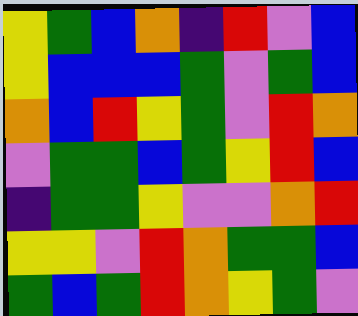[["yellow", "green", "blue", "orange", "indigo", "red", "violet", "blue"], ["yellow", "blue", "blue", "blue", "green", "violet", "green", "blue"], ["orange", "blue", "red", "yellow", "green", "violet", "red", "orange"], ["violet", "green", "green", "blue", "green", "yellow", "red", "blue"], ["indigo", "green", "green", "yellow", "violet", "violet", "orange", "red"], ["yellow", "yellow", "violet", "red", "orange", "green", "green", "blue"], ["green", "blue", "green", "red", "orange", "yellow", "green", "violet"]]